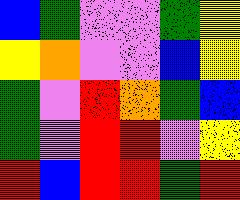[["blue", "green", "violet", "violet", "green", "yellow"], ["yellow", "orange", "violet", "violet", "blue", "yellow"], ["green", "violet", "red", "orange", "green", "blue"], ["green", "violet", "red", "red", "violet", "yellow"], ["red", "blue", "red", "red", "green", "red"]]